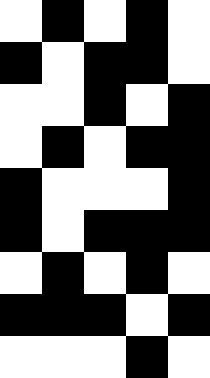[["white", "black", "white", "black", "white"], ["black", "white", "black", "black", "white"], ["white", "white", "black", "white", "black"], ["white", "black", "white", "black", "black"], ["black", "white", "white", "white", "black"], ["black", "white", "black", "black", "black"], ["white", "black", "white", "black", "white"], ["black", "black", "black", "white", "black"], ["white", "white", "white", "black", "white"]]